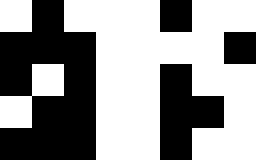[["white", "black", "white", "white", "white", "black", "white", "white"], ["black", "black", "black", "white", "white", "white", "white", "black"], ["black", "white", "black", "white", "white", "black", "white", "white"], ["white", "black", "black", "white", "white", "black", "black", "white"], ["black", "black", "black", "white", "white", "black", "white", "white"]]